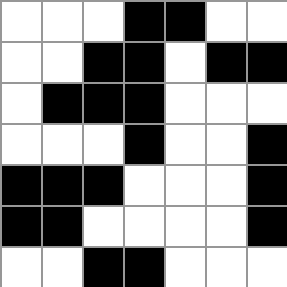[["white", "white", "white", "black", "black", "white", "white"], ["white", "white", "black", "black", "white", "black", "black"], ["white", "black", "black", "black", "white", "white", "white"], ["white", "white", "white", "black", "white", "white", "black"], ["black", "black", "black", "white", "white", "white", "black"], ["black", "black", "white", "white", "white", "white", "black"], ["white", "white", "black", "black", "white", "white", "white"]]